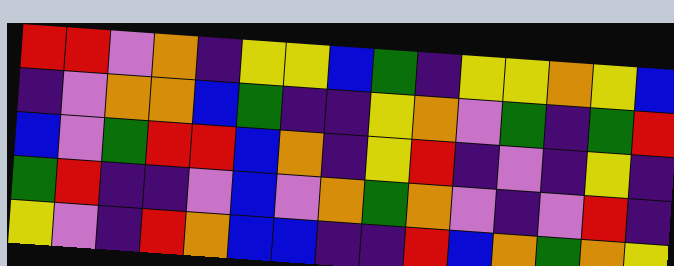[["red", "red", "violet", "orange", "indigo", "yellow", "yellow", "blue", "green", "indigo", "yellow", "yellow", "orange", "yellow", "blue"], ["indigo", "violet", "orange", "orange", "blue", "green", "indigo", "indigo", "yellow", "orange", "violet", "green", "indigo", "green", "red"], ["blue", "violet", "green", "red", "red", "blue", "orange", "indigo", "yellow", "red", "indigo", "violet", "indigo", "yellow", "indigo"], ["green", "red", "indigo", "indigo", "violet", "blue", "violet", "orange", "green", "orange", "violet", "indigo", "violet", "red", "indigo"], ["yellow", "violet", "indigo", "red", "orange", "blue", "blue", "indigo", "indigo", "red", "blue", "orange", "green", "orange", "yellow"]]